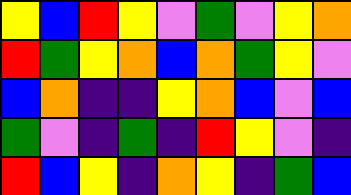[["yellow", "blue", "red", "yellow", "violet", "green", "violet", "yellow", "orange"], ["red", "green", "yellow", "orange", "blue", "orange", "green", "yellow", "violet"], ["blue", "orange", "indigo", "indigo", "yellow", "orange", "blue", "violet", "blue"], ["green", "violet", "indigo", "green", "indigo", "red", "yellow", "violet", "indigo"], ["red", "blue", "yellow", "indigo", "orange", "yellow", "indigo", "green", "blue"]]